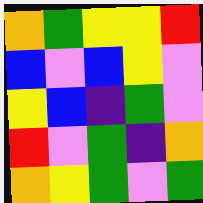[["orange", "green", "yellow", "yellow", "red"], ["blue", "violet", "blue", "yellow", "violet"], ["yellow", "blue", "indigo", "green", "violet"], ["red", "violet", "green", "indigo", "orange"], ["orange", "yellow", "green", "violet", "green"]]